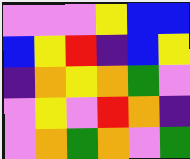[["violet", "violet", "violet", "yellow", "blue", "blue"], ["blue", "yellow", "red", "indigo", "blue", "yellow"], ["indigo", "orange", "yellow", "orange", "green", "violet"], ["violet", "yellow", "violet", "red", "orange", "indigo"], ["violet", "orange", "green", "orange", "violet", "green"]]